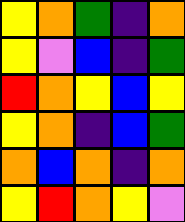[["yellow", "orange", "green", "indigo", "orange"], ["yellow", "violet", "blue", "indigo", "green"], ["red", "orange", "yellow", "blue", "yellow"], ["yellow", "orange", "indigo", "blue", "green"], ["orange", "blue", "orange", "indigo", "orange"], ["yellow", "red", "orange", "yellow", "violet"]]